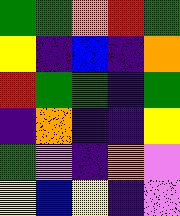[["green", "green", "orange", "red", "green"], ["yellow", "indigo", "blue", "indigo", "orange"], ["red", "green", "green", "indigo", "green"], ["indigo", "orange", "indigo", "indigo", "yellow"], ["green", "violet", "indigo", "orange", "violet"], ["yellow", "blue", "yellow", "indigo", "violet"]]